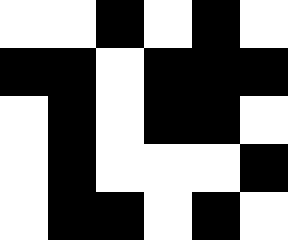[["white", "white", "black", "white", "black", "white"], ["black", "black", "white", "black", "black", "black"], ["white", "black", "white", "black", "black", "white"], ["white", "black", "white", "white", "white", "black"], ["white", "black", "black", "white", "black", "white"]]